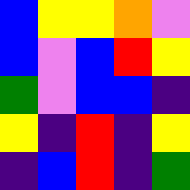[["blue", "yellow", "yellow", "orange", "violet"], ["blue", "violet", "blue", "red", "yellow"], ["green", "violet", "blue", "blue", "indigo"], ["yellow", "indigo", "red", "indigo", "yellow"], ["indigo", "blue", "red", "indigo", "green"]]